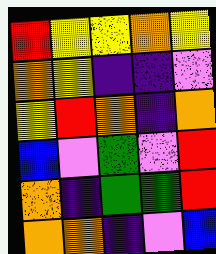[["red", "yellow", "yellow", "orange", "yellow"], ["orange", "yellow", "indigo", "indigo", "violet"], ["yellow", "red", "orange", "indigo", "orange"], ["blue", "violet", "green", "violet", "red"], ["orange", "indigo", "green", "green", "red"], ["orange", "orange", "indigo", "violet", "blue"]]